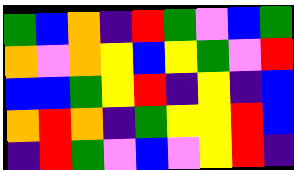[["green", "blue", "orange", "indigo", "red", "green", "violet", "blue", "green"], ["orange", "violet", "orange", "yellow", "blue", "yellow", "green", "violet", "red"], ["blue", "blue", "green", "yellow", "red", "indigo", "yellow", "indigo", "blue"], ["orange", "red", "orange", "indigo", "green", "yellow", "yellow", "red", "blue"], ["indigo", "red", "green", "violet", "blue", "violet", "yellow", "red", "indigo"]]